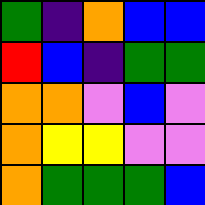[["green", "indigo", "orange", "blue", "blue"], ["red", "blue", "indigo", "green", "green"], ["orange", "orange", "violet", "blue", "violet"], ["orange", "yellow", "yellow", "violet", "violet"], ["orange", "green", "green", "green", "blue"]]